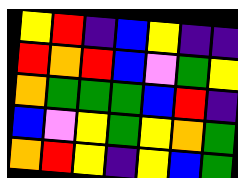[["yellow", "red", "indigo", "blue", "yellow", "indigo", "indigo"], ["red", "orange", "red", "blue", "violet", "green", "yellow"], ["orange", "green", "green", "green", "blue", "red", "indigo"], ["blue", "violet", "yellow", "green", "yellow", "orange", "green"], ["orange", "red", "yellow", "indigo", "yellow", "blue", "green"]]